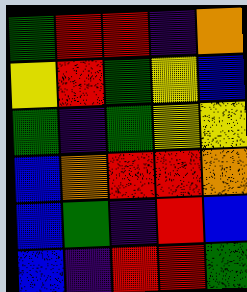[["green", "red", "red", "indigo", "orange"], ["yellow", "red", "green", "yellow", "blue"], ["green", "indigo", "green", "yellow", "yellow"], ["blue", "orange", "red", "red", "orange"], ["blue", "green", "indigo", "red", "blue"], ["blue", "indigo", "red", "red", "green"]]